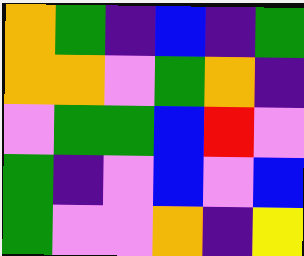[["orange", "green", "indigo", "blue", "indigo", "green"], ["orange", "orange", "violet", "green", "orange", "indigo"], ["violet", "green", "green", "blue", "red", "violet"], ["green", "indigo", "violet", "blue", "violet", "blue"], ["green", "violet", "violet", "orange", "indigo", "yellow"]]